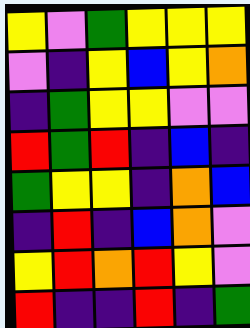[["yellow", "violet", "green", "yellow", "yellow", "yellow"], ["violet", "indigo", "yellow", "blue", "yellow", "orange"], ["indigo", "green", "yellow", "yellow", "violet", "violet"], ["red", "green", "red", "indigo", "blue", "indigo"], ["green", "yellow", "yellow", "indigo", "orange", "blue"], ["indigo", "red", "indigo", "blue", "orange", "violet"], ["yellow", "red", "orange", "red", "yellow", "violet"], ["red", "indigo", "indigo", "red", "indigo", "green"]]